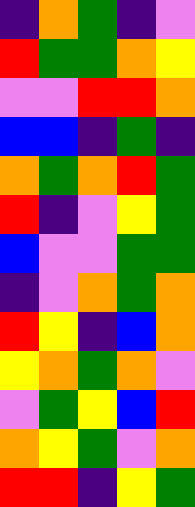[["indigo", "orange", "green", "indigo", "violet"], ["red", "green", "green", "orange", "yellow"], ["violet", "violet", "red", "red", "orange"], ["blue", "blue", "indigo", "green", "indigo"], ["orange", "green", "orange", "red", "green"], ["red", "indigo", "violet", "yellow", "green"], ["blue", "violet", "violet", "green", "green"], ["indigo", "violet", "orange", "green", "orange"], ["red", "yellow", "indigo", "blue", "orange"], ["yellow", "orange", "green", "orange", "violet"], ["violet", "green", "yellow", "blue", "red"], ["orange", "yellow", "green", "violet", "orange"], ["red", "red", "indigo", "yellow", "green"]]